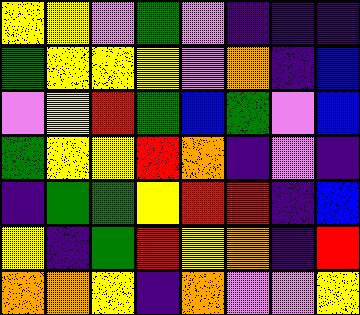[["yellow", "yellow", "violet", "green", "violet", "indigo", "indigo", "indigo"], ["green", "yellow", "yellow", "yellow", "violet", "orange", "indigo", "blue"], ["violet", "yellow", "red", "green", "blue", "green", "violet", "blue"], ["green", "yellow", "yellow", "red", "orange", "indigo", "violet", "indigo"], ["indigo", "green", "green", "yellow", "red", "red", "indigo", "blue"], ["yellow", "indigo", "green", "red", "yellow", "orange", "indigo", "red"], ["orange", "orange", "yellow", "indigo", "orange", "violet", "violet", "yellow"]]